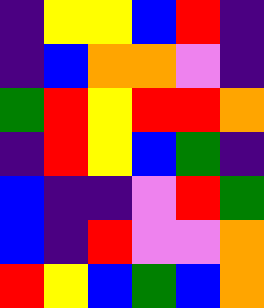[["indigo", "yellow", "yellow", "blue", "red", "indigo"], ["indigo", "blue", "orange", "orange", "violet", "indigo"], ["green", "red", "yellow", "red", "red", "orange"], ["indigo", "red", "yellow", "blue", "green", "indigo"], ["blue", "indigo", "indigo", "violet", "red", "green"], ["blue", "indigo", "red", "violet", "violet", "orange"], ["red", "yellow", "blue", "green", "blue", "orange"]]